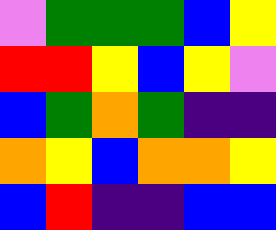[["violet", "green", "green", "green", "blue", "yellow"], ["red", "red", "yellow", "blue", "yellow", "violet"], ["blue", "green", "orange", "green", "indigo", "indigo"], ["orange", "yellow", "blue", "orange", "orange", "yellow"], ["blue", "red", "indigo", "indigo", "blue", "blue"]]